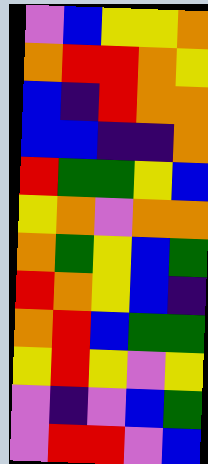[["violet", "blue", "yellow", "yellow", "orange"], ["orange", "red", "red", "orange", "yellow"], ["blue", "indigo", "red", "orange", "orange"], ["blue", "blue", "indigo", "indigo", "orange"], ["red", "green", "green", "yellow", "blue"], ["yellow", "orange", "violet", "orange", "orange"], ["orange", "green", "yellow", "blue", "green"], ["red", "orange", "yellow", "blue", "indigo"], ["orange", "red", "blue", "green", "green"], ["yellow", "red", "yellow", "violet", "yellow"], ["violet", "indigo", "violet", "blue", "green"], ["violet", "red", "red", "violet", "blue"]]